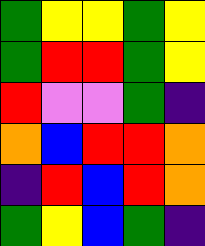[["green", "yellow", "yellow", "green", "yellow"], ["green", "red", "red", "green", "yellow"], ["red", "violet", "violet", "green", "indigo"], ["orange", "blue", "red", "red", "orange"], ["indigo", "red", "blue", "red", "orange"], ["green", "yellow", "blue", "green", "indigo"]]